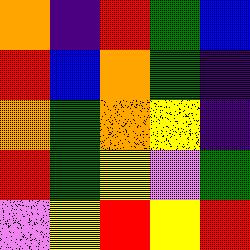[["orange", "indigo", "red", "green", "blue"], ["red", "blue", "orange", "green", "indigo"], ["orange", "green", "orange", "yellow", "indigo"], ["red", "green", "yellow", "violet", "green"], ["violet", "yellow", "red", "yellow", "red"]]